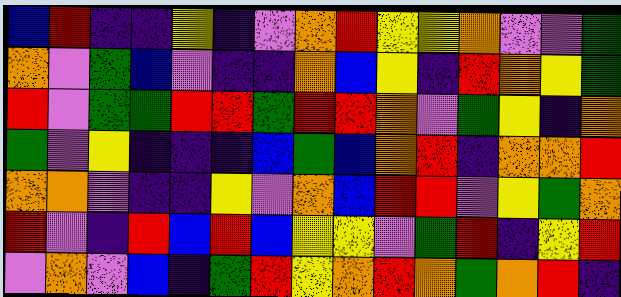[["blue", "red", "indigo", "indigo", "yellow", "indigo", "violet", "orange", "red", "yellow", "yellow", "orange", "violet", "violet", "green"], ["orange", "violet", "green", "blue", "violet", "indigo", "indigo", "orange", "blue", "yellow", "indigo", "red", "orange", "yellow", "green"], ["red", "violet", "green", "green", "red", "red", "green", "red", "red", "orange", "violet", "green", "yellow", "indigo", "orange"], ["green", "violet", "yellow", "indigo", "indigo", "indigo", "blue", "green", "blue", "orange", "red", "indigo", "orange", "orange", "red"], ["orange", "orange", "violet", "indigo", "indigo", "yellow", "violet", "orange", "blue", "red", "red", "violet", "yellow", "green", "orange"], ["red", "violet", "indigo", "red", "blue", "red", "blue", "yellow", "yellow", "violet", "green", "red", "indigo", "yellow", "red"], ["violet", "orange", "violet", "blue", "indigo", "green", "red", "yellow", "orange", "red", "orange", "green", "orange", "red", "indigo"]]